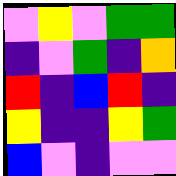[["violet", "yellow", "violet", "green", "green"], ["indigo", "violet", "green", "indigo", "orange"], ["red", "indigo", "blue", "red", "indigo"], ["yellow", "indigo", "indigo", "yellow", "green"], ["blue", "violet", "indigo", "violet", "violet"]]